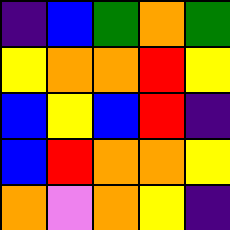[["indigo", "blue", "green", "orange", "green"], ["yellow", "orange", "orange", "red", "yellow"], ["blue", "yellow", "blue", "red", "indigo"], ["blue", "red", "orange", "orange", "yellow"], ["orange", "violet", "orange", "yellow", "indigo"]]